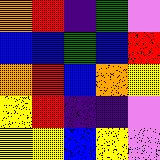[["orange", "red", "indigo", "green", "violet"], ["blue", "blue", "green", "blue", "red"], ["orange", "red", "blue", "orange", "yellow"], ["yellow", "red", "indigo", "indigo", "violet"], ["yellow", "yellow", "blue", "yellow", "violet"]]